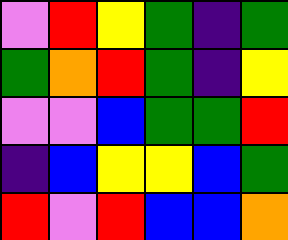[["violet", "red", "yellow", "green", "indigo", "green"], ["green", "orange", "red", "green", "indigo", "yellow"], ["violet", "violet", "blue", "green", "green", "red"], ["indigo", "blue", "yellow", "yellow", "blue", "green"], ["red", "violet", "red", "blue", "blue", "orange"]]